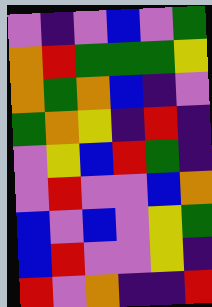[["violet", "indigo", "violet", "blue", "violet", "green"], ["orange", "red", "green", "green", "green", "yellow"], ["orange", "green", "orange", "blue", "indigo", "violet"], ["green", "orange", "yellow", "indigo", "red", "indigo"], ["violet", "yellow", "blue", "red", "green", "indigo"], ["violet", "red", "violet", "violet", "blue", "orange"], ["blue", "violet", "blue", "violet", "yellow", "green"], ["blue", "red", "violet", "violet", "yellow", "indigo"], ["red", "violet", "orange", "indigo", "indigo", "red"]]